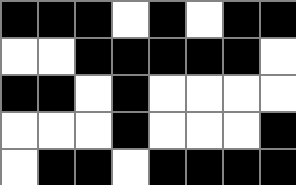[["black", "black", "black", "white", "black", "white", "black", "black"], ["white", "white", "black", "black", "black", "black", "black", "white"], ["black", "black", "white", "black", "white", "white", "white", "white"], ["white", "white", "white", "black", "white", "white", "white", "black"], ["white", "black", "black", "white", "black", "black", "black", "black"]]